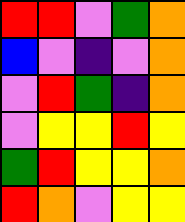[["red", "red", "violet", "green", "orange"], ["blue", "violet", "indigo", "violet", "orange"], ["violet", "red", "green", "indigo", "orange"], ["violet", "yellow", "yellow", "red", "yellow"], ["green", "red", "yellow", "yellow", "orange"], ["red", "orange", "violet", "yellow", "yellow"]]